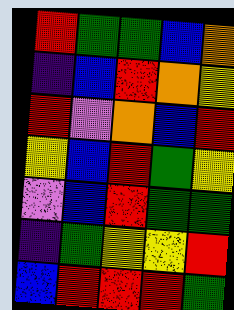[["red", "green", "green", "blue", "orange"], ["indigo", "blue", "red", "orange", "yellow"], ["red", "violet", "orange", "blue", "red"], ["yellow", "blue", "red", "green", "yellow"], ["violet", "blue", "red", "green", "green"], ["indigo", "green", "yellow", "yellow", "red"], ["blue", "red", "red", "red", "green"]]